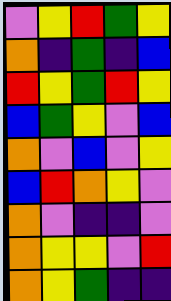[["violet", "yellow", "red", "green", "yellow"], ["orange", "indigo", "green", "indigo", "blue"], ["red", "yellow", "green", "red", "yellow"], ["blue", "green", "yellow", "violet", "blue"], ["orange", "violet", "blue", "violet", "yellow"], ["blue", "red", "orange", "yellow", "violet"], ["orange", "violet", "indigo", "indigo", "violet"], ["orange", "yellow", "yellow", "violet", "red"], ["orange", "yellow", "green", "indigo", "indigo"]]